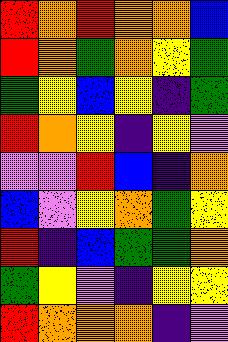[["red", "orange", "red", "orange", "orange", "blue"], ["red", "orange", "green", "orange", "yellow", "green"], ["green", "yellow", "blue", "yellow", "indigo", "green"], ["red", "orange", "yellow", "indigo", "yellow", "violet"], ["violet", "violet", "red", "blue", "indigo", "orange"], ["blue", "violet", "yellow", "orange", "green", "yellow"], ["red", "indigo", "blue", "green", "green", "orange"], ["green", "yellow", "violet", "indigo", "yellow", "yellow"], ["red", "orange", "orange", "orange", "indigo", "violet"]]